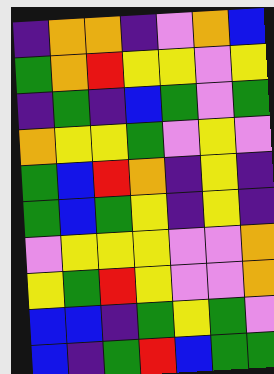[["indigo", "orange", "orange", "indigo", "violet", "orange", "blue"], ["green", "orange", "red", "yellow", "yellow", "violet", "yellow"], ["indigo", "green", "indigo", "blue", "green", "violet", "green"], ["orange", "yellow", "yellow", "green", "violet", "yellow", "violet"], ["green", "blue", "red", "orange", "indigo", "yellow", "indigo"], ["green", "blue", "green", "yellow", "indigo", "yellow", "indigo"], ["violet", "yellow", "yellow", "yellow", "violet", "violet", "orange"], ["yellow", "green", "red", "yellow", "violet", "violet", "orange"], ["blue", "blue", "indigo", "green", "yellow", "green", "violet"], ["blue", "indigo", "green", "red", "blue", "green", "green"]]